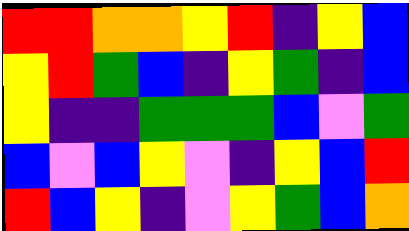[["red", "red", "orange", "orange", "yellow", "red", "indigo", "yellow", "blue"], ["yellow", "red", "green", "blue", "indigo", "yellow", "green", "indigo", "blue"], ["yellow", "indigo", "indigo", "green", "green", "green", "blue", "violet", "green"], ["blue", "violet", "blue", "yellow", "violet", "indigo", "yellow", "blue", "red"], ["red", "blue", "yellow", "indigo", "violet", "yellow", "green", "blue", "orange"]]